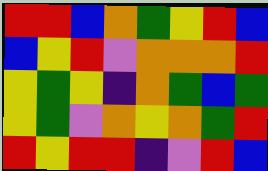[["red", "red", "blue", "orange", "green", "yellow", "red", "blue"], ["blue", "yellow", "red", "violet", "orange", "orange", "orange", "red"], ["yellow", "green", "yellow", "indigo", "orange", "green", "blue", "green"], ["yellow", "green", "violet", "orange", "yellow", "orange", "green", "red"], ["red", "yellow", "red", "red", "indigo", "violet", "red", "blue"]]